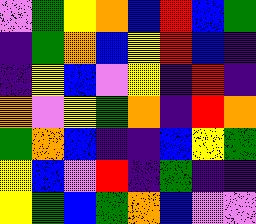[["violet", "green", "yellow", "orange", "blue", "red", "blue", "green"], ["indigo", "green", "orange", "blue", "yellow", "red", "blue", "indigo"], ["indigo", "yellow", "blue", "violet", "yellow", "indigo", "red", "indigo"], ["orange", "violet", "yellow", "green", "orange", "indigo", "red", "orange"], ["green", "orange", "blue", "indigo", "indigo", "blue", "yellow", "green"], ["yellow", "blue", "violet", "red", "indigo", "green", "indigo", "indigo"], ["yellow", "green", "blue", "green", "orange", "blue", "violet", "violet"]]